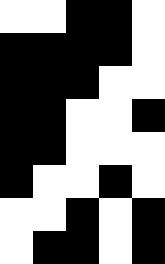[["white", "white", "black", "black", "white"], ["black", "black", "black", "black", "white"], ["black", "black", "black", "white", "white"], ["black", "black", "white", "white", "black"], ["black", "black", "white", "white", "white"], ["black", "white", "white", "black", "white"], ["white", "white", "black", "white", "black"], ["white", "black", "black", "white", "black"]]